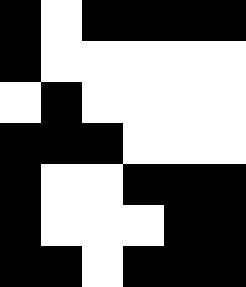[["black", "white", "black", "black", "black", "black"], ["black", "white", "white", "white", "white", "white"], ["white", "black", "white", "white", "white", "white"], ["black", "black", "black", "white", "white", "white"], ["black", "white", "white", "black", "black", "black"], ["black", "white", "white", "white", "black", "black"], ["black", "black", "white", "black", "black", "black"]]